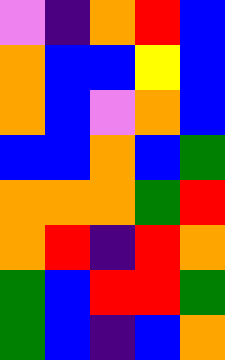[["violet", "indigo", "orange", "red", "blue"], ["orange", "blue", "blue", "yellow", "blue"], ["orange", "blue", "violet", "orange", "blue"], ["blue", "blue", "orange", "blue", "green"], ["orange", "orange", "orange", "green", "red"], ["orange", "red", "indigo", "red", "orange"], ["green", "blue", "red", "red", "green"], ["green", "blue", "indigo", "blue", "orange"]]